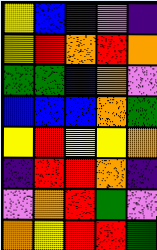[["yellow", "blue", "indigo", "violet", "indigo"], ["yellow", "red", "orange", "red", "orange"], ["green", "green", "blue", "orange", "violet"], ["blue", "blue", "blue", "orange", "green"], ["yellow", "red", "yellow", "yellow", "orange"], ["indigo", "red", "red", "orange", "indigo"], ["violet", "orange", "red", "green", "violet"], ["orange", "yellow", "red", "red", "green"]]